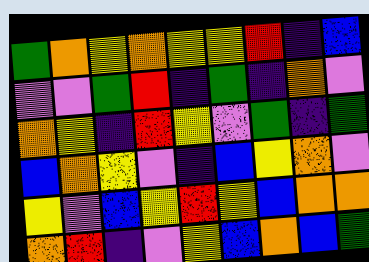[["green", "orange", "yellow", "orange", "yellow", "yellow", "red", "indigo", "blue"], ["violet", "violet", "green", "red", "indigo", "green", "indigo", "orange", "violet"], ["orange", "yellow", "indigo", "red", "yellow", "violet", "green", "indigo", "green"], ["blue", "orange", "yellow", "violet", "indigo", "blue", "yellow", "orange", "violet"], ["yellow", "violet", "blue", "yellow", "red", "yellow", "blue", "orange", "orange"], ["orange", "red", "indigo", "violet", "yellow", "blue", "orange", "blue", "green"]]